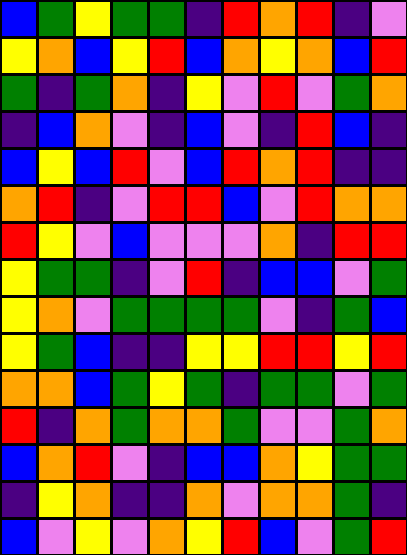[["blue", "green", "yellow", "green", "green", "indigo", "red", "orange", "red", "indigo", "violet"], ["yellow", "orange", "blue", "yellow", "red", "blue", "orange", "yellow", "orange", "blue", "red"], ["green", "indigo", "green", "orange", "indigo", "yellow", "violet", "red", "violet", "green", "orange"], ["indigo", "blue", "orange", "violet", "indigo", "blue", "violet", "indigo", "red", "blue", "indigo"], ["blue", "yellow", "blue", "red", "violet", "blue", "red", "orange", "red", "indigo", "indigo"], ["orange", "red", "indigo", "violet", "red", "red", "blue", "violet", "red", "orange", "orange"], ["red", "yellow", "violet", "blue", "violet", "violet", "violet", "orange", "indigo", "red", "red"], ["yellow", "green", "green", "indigo", "violet", "red", "indigo", "blue", "blue", "violet", "green"], ["yellow", "orange", "violet", "green", "green", "green", "green", "violet", "indigo", "green", "blue"], ["yellow", "green", "blue", "indigo", "indigo", "yellow", "yellow", "red", "red", "yellow", "red"], ["orange", "orange", "blue", "green", "yellow", "green", "indigo", "green", "green", "violet", "green"], ["red", "indigo", "orange", "green", "orange", "orange", "green", "violet", "violet", "green", "orange"], ["blue", "orange", "red", "violet", "indigo", "blue", "blue", "orange", "yellow", "green", "green"], ["indigo", "yellow", "orange", "indigo", "indigo", "orange", "violet", "orange", "orange", "green", "indigo"], ["blue", "violet", "yellow", "violet", "orange", "yellow", "red", "blue", "violet", "green", "red"]]